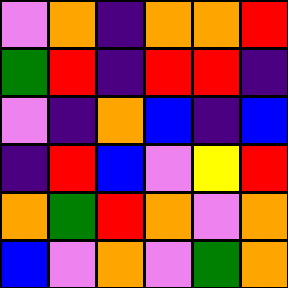[["violet", "orange", "indigo", "orange", "orange", "red"], ["green", "red", "indigo", "red", "red", "indigo"], ["violet", "indigo", "orange", "blue", "indigo", "blue"], ["indigo", "red", "blue", "violet", "yellow", "red"], ["orange", "green", "red", "orange", "violet", "orange"], ["blue", "violet", "orange", "violet", "green", "orange"]]